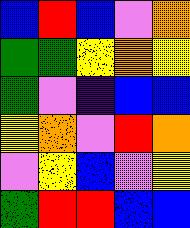[["blue", "red", "blue", "violet", "orange"], ["green", "green", "yellow", "orange", "yellow"], ["green", "violet", "indigo", "blue", "blue"], ["yellow", "orange", "violet", "red", "orange"], ["violet", "yellow", "blue", "violet", "yellow"], ["green", "red", "red", "blue", "blue"]]